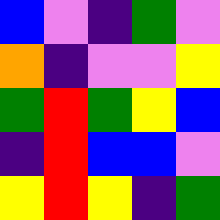[["blue", "violet", "indigo", "green", "violet"], ["orange", "indigo", "violet", "violet", "yellow"], ["green", "red", "green", "yellow", "blue"], ["indigo", "red", "blue", "blue", "violet"], ["yellow", "red", "yellow", "indigo", "green"]]